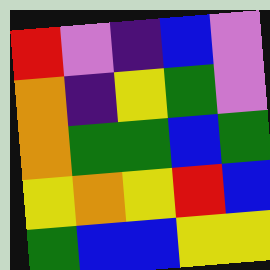[["red", "violet", "indigo", "blue", "violet"], ["orange", "indigo", "yellow", "green", "violet"], ["orange", "green", "green", "blue", "green"], ["yellow", "orange", "yellow", "red", "blue"], ["green", "blue", "blue", "yellow", "yellow"]]